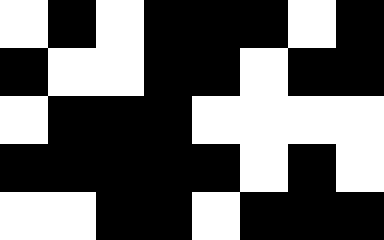[["white", "black", "white", "black", "black", "black", "white", "black"], ["black", "white", "white", "black", "black", "white", "black", "black"], ["white", "black", "black", "black", "white", "white", "white", "white"], ["black", "black", "black", "black", "black", "white", "black", "white"], ["white", "white", "black", "black", "white", "black", "black", "black"]]